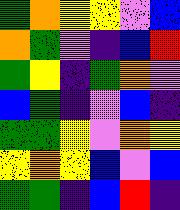[["green", "orange", "yellow", "yellow", "violet", "blue"], ["orange", "green", "violet", "indigo", "blue", "red"], ["green", "yellow", "indigo", "green", "orange", "violet"], ["blue", "green", "indigo", "violet", "blue", "indigo"], ["green", "green", "yellow", "violet", "orange", "yellow"], ["yellow", "orange", "yellow", "blue", "violet", "blue"], ["green", "green", "indigo", "blue", "red", "indigo"]]